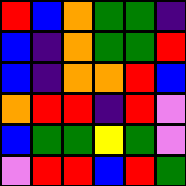[["red", "blue", "orange", "green", "green", "indigo"], ["blue", "indigo", "orange", "green", "green", "red"], ["blue", "indigo", "orange", "orange", "red", "blue"], ["orange", "red", "red", "indigo", "red", "violet"], ["blue", "green", "green", "yellow", "green", "violet"], ["violet", "red", "red", "blue", "red", "green"]]